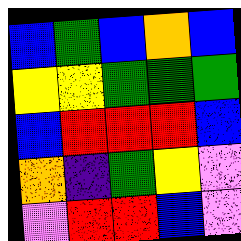[["blue", "green", "blue", "orange", "blue"], ["yellow", "yellow", "green", "green", "green"], ["blue", "red", "red", "red", "blue"], ["orange", "indigo", "green", "yellow", "violet"], ["violet", "red", "red", "blue", "violet"]]